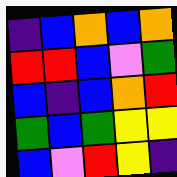[["indigo", "blue", "orange", "blue", "orange"], ["red", "red", "blue", "violet", "green"], ["blue", "indigo", "blue", "orange", "red"], ["green", "blue", "green", "yellow", "yellow"], ["blue", "violet", "red", "yellow", "indigo"]]